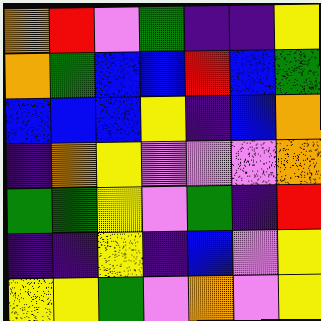[["orange", "red", "violet", "green", "indigo", "indigo", "yellow"], ["orange", "green", "blue", "blue", "red", "blue", "green"], ["blue", "blue", "blue", "yellow", "indigo", "blue", "orange"], ["indigo", "orange", "yellow", "violet", "violet", "violet", "orange"], ["green", "green", "yellow", "violet", "green", "indigo", "red"], ["indigo", "indigo", "yellow", "indigo", "blue", "violet", "yellow"], ["yellow", "yellow", "green", "violet", "orange", "violet", "yellow"]]